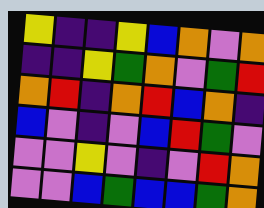[["yellow", "indigo", "indigo", "yellow", "blue", "orange", "violet", "orange"], ["indigo", "indigo", "yellow", "green", "orange", "violet", "green", "red"], ["orange", "red", "indigo", "orange", "red", "blue", "orange", "indigo"], ["blue", "violet", "indigo", "violet", "blue", "red", "green", "violet"], ["violet", "violet", "yellow", "violet", "indigo", "violet", "red", "orange"], ["violet", "violet", "blue", "green", "blue", "blue", "green", "orange"]]